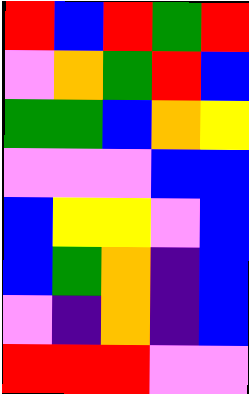[["red", "blue", "red", "green", "red"], ["violet", "orange", "green", "red", "blue"], ["green", "green", "blue", "orange", "yellow"], ["violet", "violet", "violet", "blue", "blue"], ["blue", "yellow", "yellow", "violet", "blue"], ["blue", "green", "orange", "indigo", "blue"], ["violet", "indigo", "orange", "indigo", "blue"], ["red", "red", "red", "violet", "violet"]]